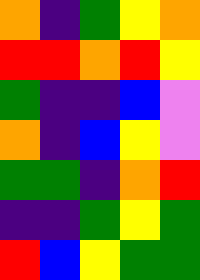[["orange", "indigo", "green", "yellow", "orange"], ["red", "red", "orange", "red", "yellow"], ["green", "indigo", "indigo", "blue", "violet"], ["orange", "indigo", "blue", "yellow", "violet"], ["green", "green", "indigo", "orange", "red"], ["indigo", "indigo", "green", "yellow", "green"], ["red", "blue", "yellow", "green", "green"]]